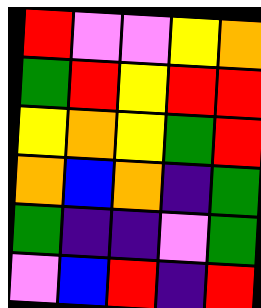[["red", "violet", "violet", "yellow", "orange"], ["green", "red", "yellow", "red", "red"], ["yellow", "orange", "yellow", "green", "red"], ["orange", "blue", "orange", "indigo", "green"], ["green", "indigo", "indigo", "violet", "green"], ["violet", "blue", "red", "indigo", "red"]]